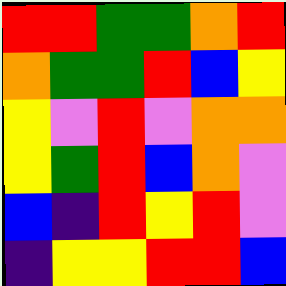[["red", "red", "green", "green", "orange", "red"], ["orange", "green", "green", "red", "blue", "yellow"], ["yellow", "violet", "red", "violet", "orange", "orange"], ["yellow", "green", "red", "blue", "orange", "violet"], ["blue", "indigo", "red", "yellow", "red", "violet"], ["indigo", "yellow", "yellow", "red", "red", "blue"]]